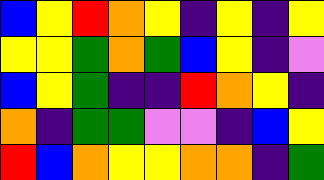[["blue", "yellow", "red", "orange", "yellow", "indigo", "yellow", "indigo", "yellow"], ["yellow", "yellow", "green", "orange", "green", "blue", "yellow", "indigo", "violet"], ["blue", "yellow", "green", "indigo", "indigo", "red", "orange", "yellow", "indigo"], ["orange", "indigo", "green", "green", "violet", "violet", "indigo", "blue", "yellow"], ["red", "blue", "orange", "yellow", "yellow", "orange", "orange", "indigo", "green"]]